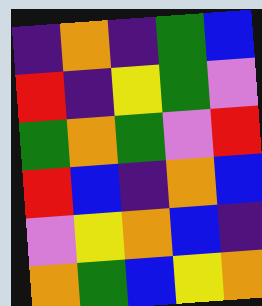[["indigo", "orange", "indigo", "green", "blue"], ["red", "indigo", "yellow", "green", "violet"], ["green", "orange", "green", "violet", "red"], ["red", "blue", "indigo", "orange", "blue"], ["violet", "yellow", "orange", "blue", "indigo"], ["orange", "green", "blue", "yellow", "orange"]]